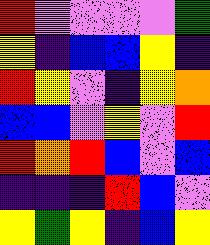[["red", "violet", "violet", "violet", "violet", "green"], ["yellow", "indigo", "blue", "blue", "yellow", "indigo"], ["red", "yellow", "violet", "indigo", "yellow", "orange"], ["blue", "blue", "violet", "yellow", "violet", "red"], ["red", "orange", "red", "blue", "violet", "blue"], ["indigo", "indigo", "indigo", "red", "blue", "violet"], ["yellow", "green", "yellow", "indigo", "blue", "yellow"]]